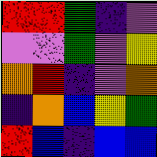[["red", "red", "green", "indigo", "violet"], ["violet", "violet", "green", "violet", "yellow"], ["orange", "red", "indigo", "violet", "orange"], ["indigo", "orange", "blue", "yellow", "green"], ["red", "blue", "indigo", "blue", "blue"]]